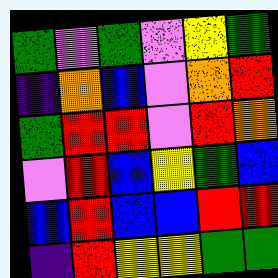[["green", "violet", "green", "violet", "yellow", "green"], ["indigo", "orange", "blue", "violet", "orange", "red"], ["green", "red", "red", "violet", "red", "orange"], ["violet", "red", "blue", "yellow", "green", "blue"], ["blue", "red", "blue", "blue", "red", "red"], ["indigo", "red", "yellow", "yellow", "green", "green"]]